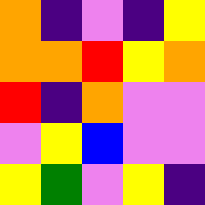[["orange", "indigo", "violet", "indigo", "yellow"], ["orange", "orange", "red", "yellow", "orange"], ["red", "indigo", "orange", "violet", "violet"], ["violet", "yellow", "blue", "violet", "violet"], ["yellow", "green", "violet", "yellow", "indigo"]]